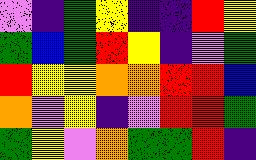[["violet", "indigo", "green", "yellow", "indigo", "indigo", "red", "yellow"], ["green", "blue", "green", "red", "yellow", "indigo", "violet", "green"], ["red", "yellow", "yellow", "orange", "orange", "red", "red", "blue"], ["orange", "violet", "yellow", "indigo", "violet", "red", "red", "green"], ["green", "yellow", "violet", "orange", "green", "green", "red", "indigo"]]